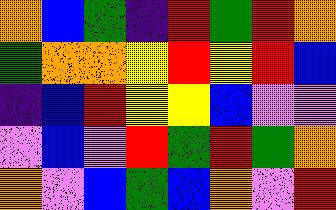[["orange", "blue", "green", "indigo", "red", "green", "red", "orange"], ["green", "orange", "orange", "yellow", "red", "yellow", "red", "blue"], ["indigo", "blue", "red", "yellow", "yellow", "blue", "violet", "violet"], ["violet", "blue", "violet", "red", "green", "red", "green", "orange"], ["orange", "violet", "blue", "green", "blue", "orange", "violet", "red"]]